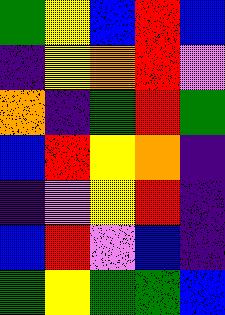[["green", "yellow", "blue", "red", "blue"], ["indigo", "yellow", "orange", "red", "violet"], ["orange", "indigo", "green", "red", "green"], ["blue", "red", "yellow", "orange", "indigo"], ["indigo", "violet", "yellow", "red", "indigo"], ["blue", "red", "violet", "blue", "indigo"], ["green", "yellow", "green", "green", "blue"]]